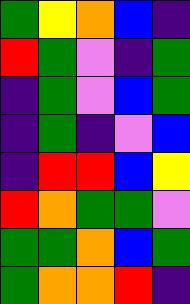[["green", "yellow", "orange", "blue", "indigo"], ["red", "green", "violet", "indigo", "green"], ["indigo", "green", "violet", "blue", "green"], ["indigo", "green", "indigo", "violet", "blue"], ["indigo", "red", "red", "blue", "yellow"], ["red", "orange", "green", "green", "violet"], ["green", "green", "orange", "blue", "green"], ["green", "orange", "orange", "red", "indigo"]]